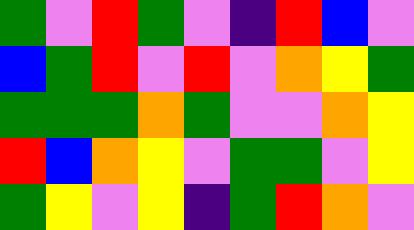[["green", "violet", "red", "green", "violet", "indigo", "red", "blue", "violet"], ["blue", "green", "red", "violet", "red", "violet", "orange", "yellow", "green"], ["green", "green", "green", "orange", "green", "violet", "violet", "orange", "yellow"], ["red", "blue", "orange", "yellow", "violet", "green", "green", "violet", "yellow"], ["green", "yellow", "violet", "yellow", "indigo", "green", "red", "orange", "violet"]]